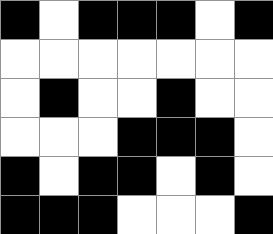[["black", "white", "black", "black", "black", "white", "black"], ["white", "white", "white", "white", "white", "white", "white"], ["white", "black", "white", "white", "black", "white", "white"], ["white", "white", "white", "black", "black", "black", "white"], ["black", "white", "black", "black", "white", "black", "white"], ["black", "black", "black", "white", "white", "white", "black"]]